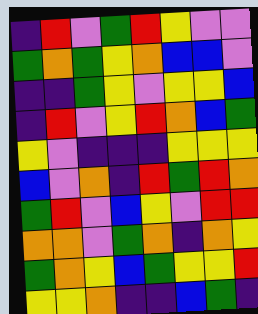[["indigo", "red", "violet", "green", "red", "yellow", "violet", "violet"], ["green", "orange", "green", "yellow", "orange", "blue", "blue", "violet"], ["indigo", "indigo", "green", "yellow", "violet", "yellow", "yellow", "blue"], ["indigo", "red", "violet", "yellow", "red", "orange", "blue", "green"], ["yellow", "violet", "indigo", "indigo", "indigo", "yellow", "yellow", "yellow"], ["blue", "violet", "orange", "indigo", "red", "green", "red", "orange"], ["green", "red", "violet", "blue", "yellow", "violet", "red", "red"], ["orange", "orange", "violet", "green", "orange", "indigo", "orange", "yellow"], ["green", "orange", "yellow", "blue", "green", "yellow", "yellow", "red"], ["yellow", "yellow", "orange", "indigo", "indigo", "blue", "green", "indigo"]]